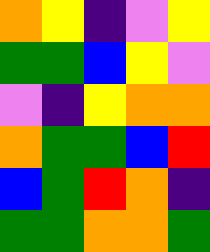[["orange", "yellow", "indigo", "violet", "yellow"], ["green", "green", "blue", "yellow", "violet"], ["violet", "indigo", "yellow", "orange", "orange"], ["orange", "green", "green", "blue", "red"], ["blue", "green", "red", "orange", "indigo"], ["green", "green", "orange", "orange", "green"]]